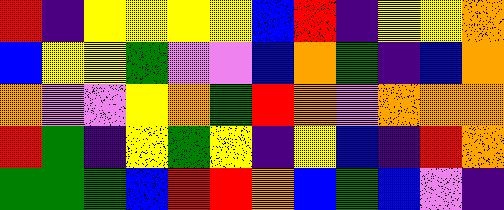[["red", "indigo", "yellow", "yellow", "yellow", "yellow", "blue", "red", "indigo", "yellow", "yellow", "orange"], ["blue", "yellow", "yellow", "green", "violet", "violet", "blue", "orange", "green", "indigo", "blue", "orange"], ["orange", "violet", "violet", "yellow", "orange", "green", "red", "orange", "violet", "orange", "orange", "orange"], ["red", "green", "indigo", "yellow", "green", "yellow", "indigo", "yellow", "blue", "indigo", "red", "orange"], ["green", "green", "green", "blue", "red", "red", "orange", "blue", "green", "blue", "violet", "indigo"]]